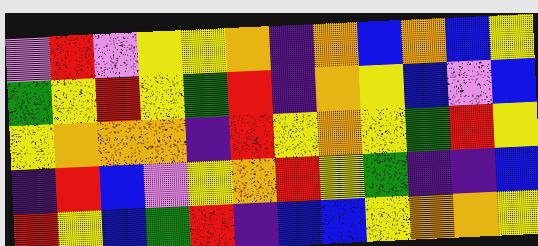[["violet", "red", "violet", "yellow", "yellow", "orange", "indigo", "orange", "blue", "orange", "blue", "yellow"], ["green", "yellow", "red", "yellow", "green", "red", "indigo", "orange", "yellow", "blue", "violet", "blue"], ["yellow", "orange", "orange", "orange", "indigo", "red", "yellow", "orange", "yellow", "green", "red", "yellow"], ["indigo", "red", "blue", "violet", "yellow", "orange", "red", "yellow", "green", "indigo", "indigo", "blue"], ["red", "yellow", "blue", "green", "red", "indigo", "blue", "blue", "yellow", "orange", "orange", "yellow"]]